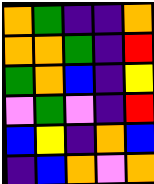[["orange", "green", "indigo", "indigo", "orange"], ["orange", "orange", "green", "indigo", "red"], ["green", "orange", "blue", "indigo", "yellow"], ["violet", "green", "violet", "indigo", "red"], ["blue", "yellow", "indigo", "orange", "blue"], ["indigo", "blue", "orange", "violet", "orange"]]